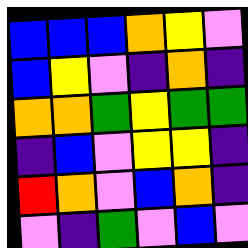[["blue", "blue", "blue", "orange", "yellow", "violet"], ["blue", "yellow", "violet", "indigo", "orange", "indigo"], ["orange", "orange", "green", "yellow", "green", "green"], ["indigo", "blue", "violet", "yellow", "yellow", "indigo"], ["red", "orange", "violet", "blue", "orange", "indigo"], ["violet", "indigo", "green", "violet", "blue", "violet"]]